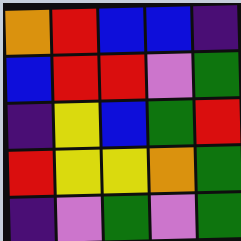[["orange", "red", "blue", "blue", "indigo"], ["blue", "red", "red", "violet", "green"], ["indigo", "yellow", "blue", "green", "red"], ["red", "yellow", "yellow", "orange", "green"], ["indigo", "violet", "green", "violet", "green"]]